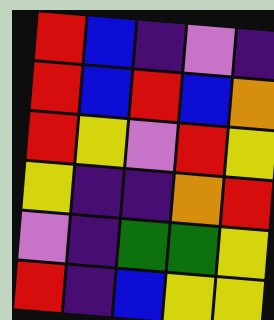[["red", "blue", "indigo", "violet", "indigo"], ["red", "blue", "red", "blue", "orange"], ["red", "yellow", "violet", "red", "yellow"], ["yellow", "indigo", "indigo", "orange", "red"], ["violet", "indigo", "green", "green", "yellow"], ["red", "indigo", "blue", "yellow", "yellow"]]